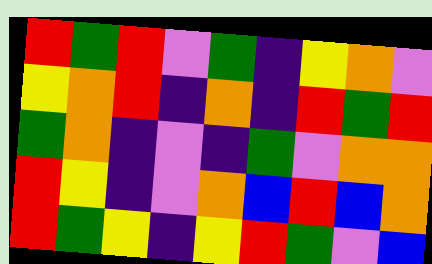[["red", "green", "red", "violet", "green", "indigo", "yellow", "orange", "violet"], ["yellow", "orange", "red", "indigo", "orange", "indigo", "red", "green", "red"], ["green", "orange", "indigo", "violet", "indigo", "green", "violet", "orange", "orange"], ["red", "yellow", "indigo", "violet", "orange", "blue", "red", "blue", "orange"], ["red", "green", "yellow", "indigo", "yellow", "red", "green", "violet", "blue"]]